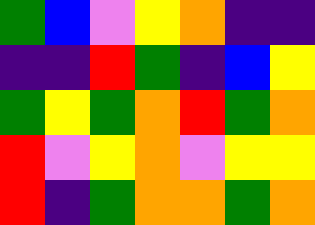[["green", "blue", "violet", "yellow", "orange", "indigo", "indigo"], ["indigo", "indigo", "red", "green", "indigo", "blue", "yellow"], ["green", "yellow", "green", "orange", "red", "green", "orange"], ["red", "violet", "yellow", "orange", "violet", "yellow", "yellow"], ["red", "indigo", "green", "orange", "orange", "green", "orange"]]